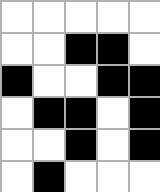[["white", "white", "white", "white", "white"], ["white", "white", "black", "black", "white"], ["black", "white", "white", "black", "black"], ["white", "black", "black", "white", "black"], ["white", "white", "black", "white", "black"], ["white", "black", "white", "white", "white"]]